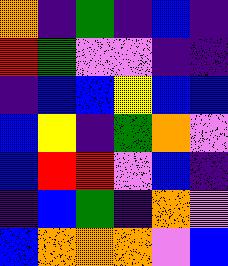[["orange", "indigo", "green", "indigo", "blue", "indigo"], ["red", "green", "violet", "violet", "indigo", "indigo"], ["indigo", "blue", "blue", "yellow", "blue", "blue"], ["blue", "yellow", "indigo", "green", "orange", "violet"], ["blue", "red", "red", "violet", "blue", "indigo"], ["indigo", "blue", "green", "indigo", "orange", "violet"], ["blue", "orange", "orange", "orange", "violet", "blue"]]